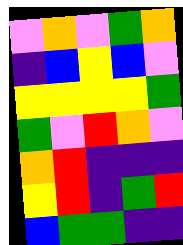[["violet", "orange", "violet", "green", "orange"], ["indigo", "blue", "yellow", "blue", "violet"], ["yellow", "yellow", "yellow", "yellow", "green"], ["green", "violet", "red", "orange", "violet"], ["orange", "red", "indigo", "indigo", "indigo"], ["yellow", "red", "indigo", "green", "red"], ["blue", "green", "green", "indigo", "indigo"]]